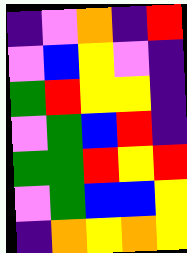[["indigo", "violet", "orange", "indigo", "red"], ["violet", "blue", "yellow", "violet", "indigo"], ["green", "red", "yellow", "yellow", "indigo"], ["violet", "green", "blue", "red", "indigo"], ["green", "green", "red", "yellow", "red"], ["violet", "green", "blue", "blue", "yellow"], ["indigo", "orange", "yellow", "orange", "yellow"]]